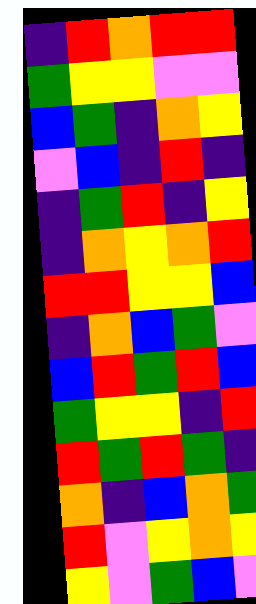[["indigo", "red", "orange", "red", "red"], ["green", "yellow", "yellow", "violet", "violet"], ["blue", "green", "indigo", "orange", "yellow"], ["violet", "blue", "indigo", "red", "indigo"], ["indigo", "green", "red", "indigo", "yellow"], ["indigo", "orange", "yellow", "orange", "red"], ["red", "red", "yellow", "yellow", "blue"], ["indigo", "orange", "blue", "green", "violet"], ["blue", "red", "green", "red", "blue"], ["green", "yellow", "yellow", "indigo", "red"], ["red", "green", "red", "green", "indigo"], ["orange", "indigo", "blue", "orange", "green"], ["red", "violet", "yellow", "orange", "yellow"], ["yellow", "violet", "green", "blue", "violet"]]